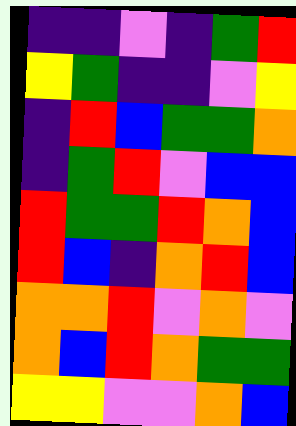[["indigo", "indigo", "violet", "indigo", "green", "red"], ["yellow", "green", "indigo", "indigo", "violet", "yellow"], ["indigo", "red", "blue", "green", "green", "orange"], ["indigo", "green", "red", "violet", "blue", "blue"], ["red", "green", "green", "red", "orange", "blue"], ["red", "blue", "indigo", "orange", "red", "blue"], ["orange", "orange", "red", "violet", "orange", "violet"], ["orange", "blue", "red", "orange", "green", "green"], ["yellow", "yellow", "violet", "violet", "orange", "blue"]]